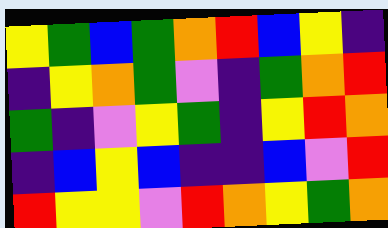[["yellow", "green", "blue", "green", "orange", "red", "blue", "yellow", "indigo"], ["indigo", "yellow", "orange", "green", "violet", "indigo", "green", "orange", "red"], ["green", "indigo", "violet", "yellow", "green", "indigo", "yellow", "red", "orange"], ["indigo", "blue", "yellow", "blue", "indigo", "indigo", "blue", "violet", "red"], ["red", "yellow", "yellow", "violet", "red", "orange", "yellow", "green", "orange"]]